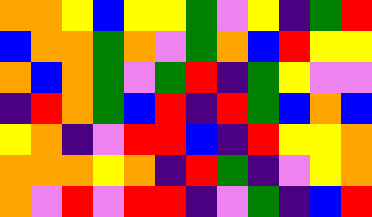[["orange", "orange", "yellow", "blue", "yellow", "yellow", "green", "violet", "yellow", "indigo", "green", "red"], ["blue", "orange", "orange", "green", "orange", "violet", "green", "orange", "blue", "red", "yellow", "yellow"], ["orange", "blue", "orange", "green", "violet", "green", "red", "indigo", "green", "yellow", "violet", "violet"], ["indigo", "red", "orange", "green", "blue", "red", "indigo", "red", "green", "blue", "orange", "blue"], ["yellow", "orange", "indigo", "violet", "red", "red", "blue", "indigo", "red", "yellow", "yellow", "orange"], ["orange", "orange", "orange", "yellow", "orange", "indigo", "red", "green", "indigo", "violet", "yellow", "orange"], ["orange", "violet", "red", "violet", "red", "red", "indigo", "violet", "green", "indigo", "blue", "red"]]